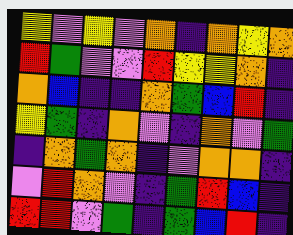[["yellow", "violet", "yellow", "violet", "orange", "indigo", "orange", "yellow", "orange"], ["red", "green", "violet", "violet", "red", "yellow", "yellow", "orange", "indigo"], ["orange", "blue", "indigo", "indigo", "orange", "green", "blue", "red", "indigo"], ["yellow", "green", "indigo", "orange", "violet", "indigo", "orange", "violet", "green"], ["indigo", "orange", "green", "orange", "indigo", "violet", "orange", "orange", "indigo"], ["violet", "red", "orange", "violet", "indigo", "green", "red", "blue", "indigo"], ["red", "red", "violet", "green", "indigo", "green", "blue", "red", "indigo"]]